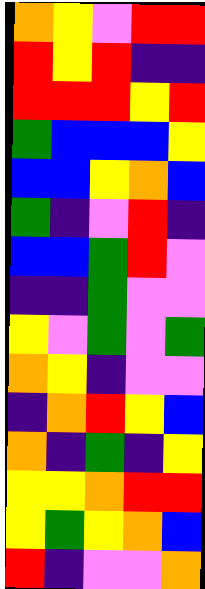[["orange", "yellow", "violet", "red", "red"], ["red", "yellow", "red", "indigo", "indigo"], ["red", "red", "red", "yellow", "red"], ["green", "blue", "blue", "blue", "yellow"], ["blue", "blue", "yellow", "orange", "blue"], ["green", "indigo", "violet", "red", "indigo"], ["blue", "blue", "green", "red", "violet"], ["indigo", "indigo", "green", "violet", "violet"], ["yellow", "violet", "green", "violet", "green"], ["orange", "yellow", "indigo", "violet", "violet"], ["indigo", "orange", "red", "yellow", "blue"], ["orange", "indigo", "green", "indigo", "yellow"], ["yellow", "yellow", "orange", "red", "red"], ["yellow", "green", "yellow", "orange", "blue"], ["red", "indigo", "violet", "violet", "orange"]]